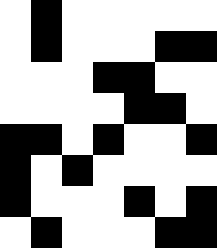[["white", "black", "white", "white", "white", "white", "white"], ["white", "black", "white", "white", "white", "black", "black"], ["white", "white", "white", "black", "black", "white", "white"], ["white", "white", "white", "white", "black", "black", "white"], ["black", "black", "white", "black", "white", "white", "black"], ["black", "white", "black", "white", "white", "white", "white"], ["black", "white", "white", "white", "black", "white", "black"], ["white", "black", "white", "white", "white", "black", "black"]]